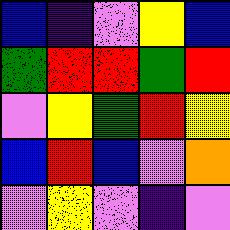[["blue", "indigo", "violet", "yellow", "blue"], ["green", "red", "red", "green", "red"], ["violet", "yellow", "green", "red", "yellow"], ["blue", "red", "blue", "violet", "orange"], ["violet", "yellow", "violet", "indigo", "violet"]]